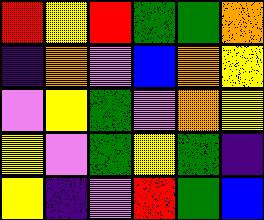[["red", "yellow", "red", "green", "green", "orange"], ["indigo", "orange", "violet", "blue", "orange", "yellow"], ["violet", "yellow", "green", "violet", "orange", "yellow"], ["yellow", "violet", "green", "yellow", "green", "indigo"], ["yellow", "indigo", "violet", "red", "green", "blue"]]